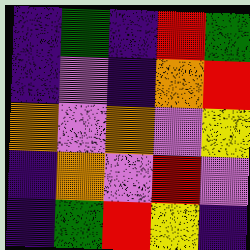[["indigo", "green", "indigo", "red", "green"], ["indigo", "violet", "indigo", "orange", "red"], ["orange", "violet", "orange", "violet", "yellow"], ["indigo", "orange", "violet", "red", "violet"], ["indigo", "green", "red", "yellow", "indigo"]]